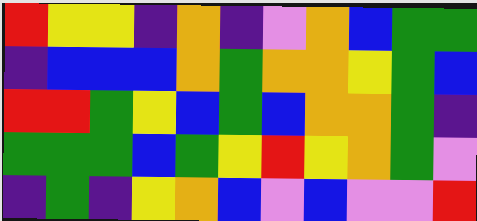[["red", "yellow", "yellow", "indigo", "orange", "indigo", "violet", "orange", "blue", "green", "green"], ["indigo", "blue", "blue", "blue", "orange", "green", "orange", "orange", "yellow", "green", "blue"], ["red", "red", "green", "yellow", "blue", "green", "blue", "orange", "orange", "green", "indigo"], ["green", "green", "green", "blue", "green", "yellow", "red", "yellow", "orange", "green", "violet"], ["indigo", "green", "indigo", "yellow", "orange", "blue", "violet", "blue", "violet", "violet", "red"]]